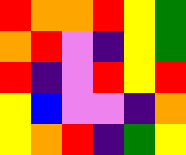[["red", "orange", "orange", "red", "yellow", "green"], ["orange", "red", "violet", "indigo", "yellow", "green"], ["red", "indigo", "violet", "red", "yellow", "red"], ["yellow", "blue", "violet", "violet", "indigo", "orange"], ["yellow", "orange", "red", "indigo", "green", "yellow"]]